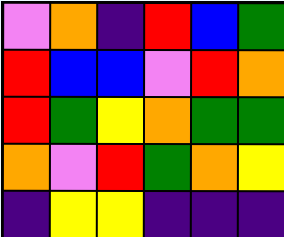[["violet", "orange", "indigo", "red", "blue", "green"], ["red", "blue", "blue", "violet", "red", "orange"], ["red", "green", "yellow", "orange", "green", "green"], ["orange", "violet", "red", "green", "orange", "yellow"], ["indigo", "yellow", "yellow", "indigo", "indigo", "indigo"]]